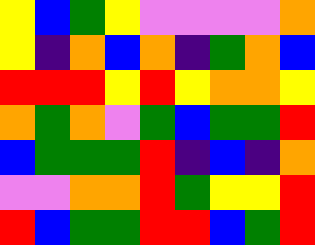[["yellow", "blue", "green", "yellow", "violet", "violet", "violet", "violet", "orange"], ["yellow", "indigo", "orange", "blue", "orange", "indigo", "green", "orange", "blue"], ["red", "red", "red", "yellow", "red", "yellow", "orange", "orange", "yellow"], ["orange", "green", "orange", "violet", "green", "blue", "green", "green", "red"], ["blue", "green", "green", "green", "red", "indigo", "blue", "indigo", "orange"], ["violet", "violet", "orange", "orange", "red", "green", "yellow", "yellow", "red"], ["red", "blue", "green", "green", "red", "red", "blue", "green", "red"]]